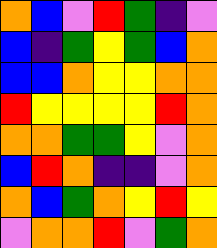[["orange", "blue", "violet", "red", "green", "indigo", "violet"], ["blue", "indigo", "green", "yellow", "green", "blue", "orange"], ["blue", "blue", "orange", "yellow", "yellow", "orange", "orange"], ["red", "yellow", "yellow", "yellow", "yellow", "red", "orange"], ["orange", "orange", "green", "green", "yellow", "violet", "orange"], ["blue", "red", "orange", "indigo", "indigo", "violet", "orange"], ["orange", "blue", "green", "orange", "yellow", "red", "yellow"], ["violet", "orange", "orange", "red", "violet", "green", "orange"]]